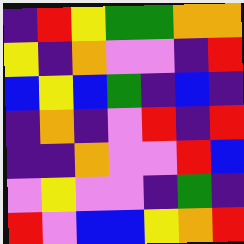[["indigo", "red", "yellow", "green", "green", "orange", "orange"], ["yellow", "indigo", "orange", "violet", "violet", "indigo", "red"], ["blue", "yellow", "blue", "green", "indigo", "blue", "indigo"], ["indigo", "orange", "indigo", "violet", "red", "indigo", "red"], ["indigo", "indigo", "orange", "violet", "violet", "red", "blue"], ["violet", "yellow", "violet", "violet", "indigo", "green", "indigo"], ["red", "violet", "blue", "blue", "yellow", "orange", "red"]]